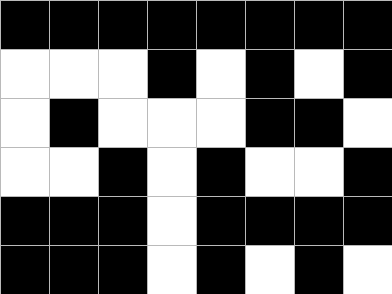[["black", "black", "black", "black", "black", "black", "black", "black"], ["white", "white", "white", "black", "white", "black", "white", "black"], ["white", "black", "white", "white", "white", "black", "black", "white"], ["white", "white", "black", "white", "black", "white", "white", "black"], ["black", "black", "black", "white", "black", "black", "black", "black"], ["black", "black", "black", "white", "black", "white", "black", "white"]]